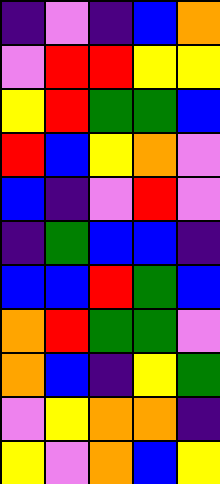[["indigo", "violet", "indigo", "blue", "orange"], ["violet", "red", "red", "yellow", "yellow"], ["yellow", "red", "green", "green", "blue"], ["red", "blue", "yellow", "orange", "violet"], ["blue", "indigo", "violet", "red", "violet"], ["indigo", "green", "blue", "blue", "indigo"], ["blue", "blue", "red", "green", "blue"], ["orange", "red", "green", "green", "violet"], ["orange", "blue", "indigo", "yellow", "green"], ["violet", "yellow", "orange", "orange", "indigo"], ["yellow", "violet", "orange", "blue", "yellow"]]